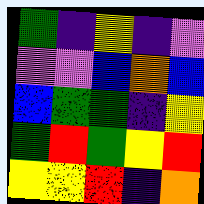[["green", "indigo", "yellow", "indigo", "violet"], ["violet", "violet", "blue", "orange", "blue"], ["blue", "green", "green", "indigo", "yellow"], ["green", "red", "green", "yellow", "red"], ["yellow", "yellow", "red", "indigo", "orange"]]